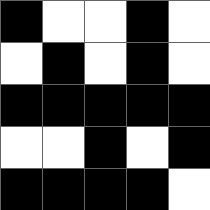[["black", "white", "white", "black", "white"], ["white", "black", "white", "black", "white"], ["black", "black", "black", "black", "black"], ["white", "white", "black", "white", "black"], ["black", "black", "black", "black", "white"]]